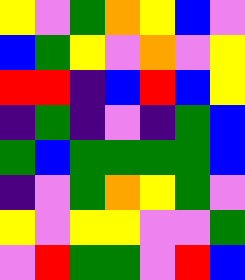[["yellow", "violet", "green", "orange", "yellow", "blue", "violet"], ["blue", "green", "yellow", "violet", "orange", "violet", "yellow"], ["red", "red", "indigo", "blue", "red", "blue", "yellow"], ["indigo", "green", "indigo", "violet", "indigo", "green", "blue"], ["green", "blue", "green", "green", "green", "green", "blue"], ["indigo", "violet", "green", "orange", "yellow", "green", "violet"], ["yellow", "violet", "yellow", "yellow", "violet", "violet", "green"], ["violet", "red", "green", "green", "violet", "red", "blue"]]